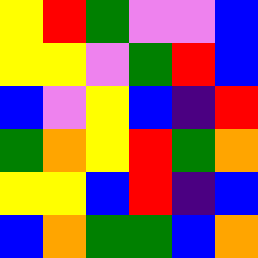[["yellow", "red", "green", "violet", "violet", "blue"], ["yellow", "yellow", "violet", "green", "red", "blue"], ["blue", "violet", "yellow", "blue", "indigo", "red"], ["green", "orange", "yellow", "red", "green", "orange"], ["yellow", "yellow", "blue", "red", "indigo", "blue"], ["blue", "orange", "green", "green", "blue", "orange"]]